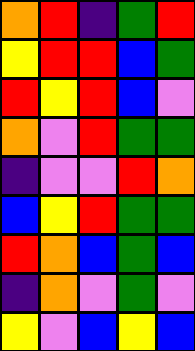[["orange", "red", "indigo", "green", "red"], ["yellow", "red", "red", "blue", "green"], ["red", "yellow", "red", "blue", "violet"], ["orange", "violet", "red", "green", "green"], ["indigo", "violet", "violet", "red", "orange"], ["blue", "yellow", "red", "green", "green"], ["red", "orange", "blue", "green", "blue"], ["indigo", "orange", "violet", "green", "violet"], ["yellow", "violet", "blue", "yellow", "blue"]]